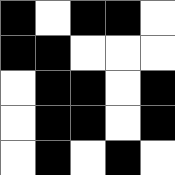[["black", "white", "black", "black", "white"], ["black", "black", "white", "white", "white"], ["white", "black", "black", "white", "black"], ["white", "black", "black", "white", "black"], ["white", "black", "white", "black", "white"]]